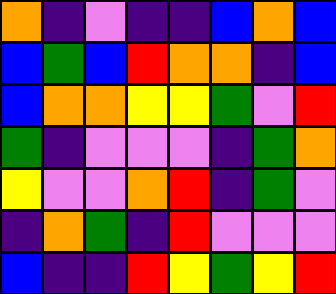[["orange", "indigo", "violet", "indigo", "indigo", "blue", "orange", "blue"], ["blue", "green", "blue", "red", "orange", "orange", "indigo", "blue"], ["blue", "orange", "orange", "yellow", "yellow", "green", "violet", "red"], ["green", "indigo", "violet", "violet", "violet", "indigo", "green", "orange"], ["yellow", "violet", "violet", "orange", "red", "indigo", "green", "violet"], ["indigo", "orange", "green", "indigo", "red", "violet", "violet", "violet"], ["blue", "indigo", "indigo", "red", "yellow", "green", "yellow", "red"]]